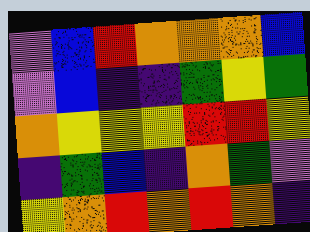[["violet", "blue", "red", "orange", "orange", "orange", "blue"], ["violet", "blue", "indigo", "indigo", "green", "yellow", "green"], ["orange", "yellow", "yellow", "yellow", "red", "red", "yellow"], ["indigo", "green", "blue", "indigo", "orange", "green", "violet"], ["yellow", "orange", "red", "orange", "red", "orange", "indigo"]]